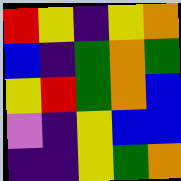[["red", "yellow", "indigo", "yellow", "orange"], ["blue", "indigo", "green", "orange", "green"], ["yellow", "red", "green", "orange", "blue"], ["violet", "indigo", "yellow", "blue", "blue"], ["indigo", "indigo", "yellow", "green", "orange"]]